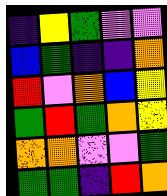[["indigo", "yellow", "green", "violet", "violet"], ["blue", "green", "indigo", "indigo", "orange"], ["red", "violet", "orange", "blue", "yellow"], ["green", "red", "green", "orange", "yellow"], ["orange", "orange", "violet", "violet", "green"], ["green", "green", "indigo", "red", "orange"]]